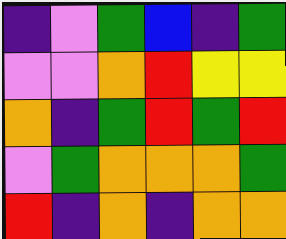[["indigo", "violet", "green", "blue", "indigo", "green"], ["violet", "violet", "orange", "red", "yellow", "yellow"], ["orange", "indigo", "green", "red", "green", "red"], ["violet", "green", "orange", "orange", "orange", "green"], ["red", "indigo", "orange", "indigo", "orange", "orange"]]